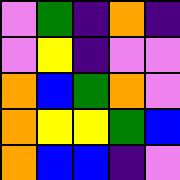[["violet", "green", "indigo", "orange", "indigo"], ["violet", "yellow", "indigo", "violet", "violet"], ["orange", "blue", "green", "orange", "violet"], ["orange", "yellow", "yellow", "green", "blue"], ["orange", "blue", "blue", "indigo", "violet"]]